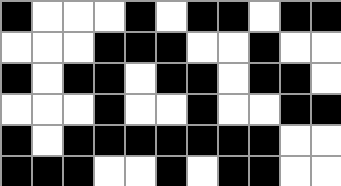[["black", "white", "white", "white", "black", "white", "black", "black", "white", "black", "black"], ["white", "white", "white", "black", "black", "black", "white", "white", "black", "white", "white"], ["black", "white", "black", "black", "white", "black", "black", "white", "black", "black", "white"], ["white", "white", "white", "black", "white", "white", "black", "white", "white", "black", "black"], ["black", "white", "black", "black", "black", "black", "black", "black", "black", "white", "white"], ["black", "black", "black", "white", "white", "black", "white", "black", "black", "white", "white"]]